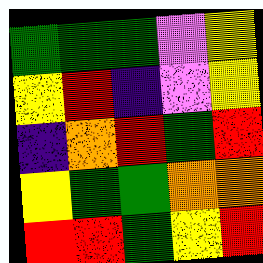[["green", "green", "green", "violet", "yellow"], ["yellow", "red", "indigo", "violet", "yellow"], ["indigo", "orange", "red", "green", "red"], ["yellow", "green", "green", "orange", "orange"], ["red", "red", "green", "yellow", "red"]]